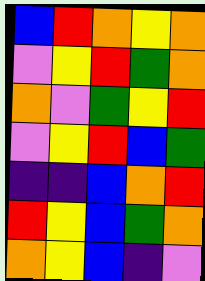[["blue", "red", "orange", "yellow", "orange"], ["violet", "yellow", "red", "green", "orange"], ["orange", "violet", "green", "yellow", "red"], ["violet", "yellow", "red", "blue", "green"], ["indigo", "indigo", "blue", "orange", "red"], ["red", "yellow", "blue", "green", "orange"], ["orange", "yellow", "blue", "indigo", "violet"]]